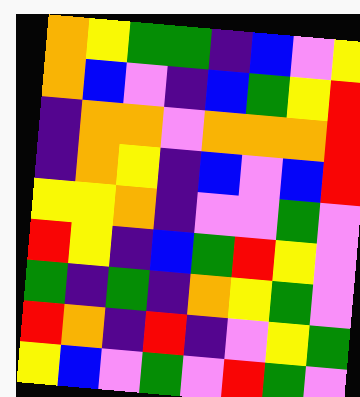[["orange", "yellow", "green", "green", "indigo", "blue", "violet", "yellow"], ["orange", "blue", "violet", "indigo", "blue", "green", "yellow", "red"], ["indigo", "orange", "orange", "violet", "orange", "orange", "orange", "red"], ["indigo", "orange", "yellow", "indigo", "blue", "violet", "blue", "red"], ["yellow", "yellow", "orange", "indigo", "violet", "violet", "green", "violet"], ["red", "yellow", "indigo", "blue", "green", "red", "yellow", "violet"], ["green", "indigo", "green", "indigo", "orange", "yellow", "green", "violet"], ["red", "orange", "indigo", "red", "indigo", "violet", "yellow", "green"], ["yellow", "blue", "violet", "green", "violet", "red", "green", "violet"]]